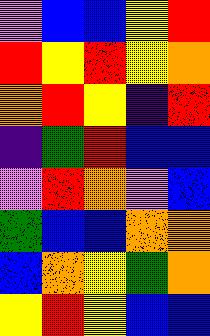[["violet", "blue", "blue", "yellow", "red"], ["red", "yellow", "red", "yellow", "orange"], ["orange", "red", "yellow", "indigo", "red"], ["indigo", "green", "red", "blue", "blue"], ["violet", "red", "orange", "violet", "blue"], ["green", "blue", "blue", "orange", "orange"], ["blue", "orange", "yellow", "green", "orange"], ["yellow", "red", "yellow", "blue", "blue"]]